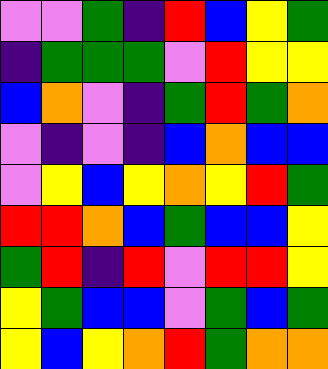[["violet", "violet", "green", "indigo", "red", "blue", "yellow", "green"], ["indigo", "green", "green", "green", "violet", "red", "yellow", "yellow"], ["blue", "orange", "violet", "indigo", "green", "red", "green", "orange"], ["violet", "indigo", "violet", "indigo", "blue", "orange", "blue", "blue"], ["violet", "yellow", "blue", "yellow", "orange", "yellow", "red", "green"], ["red", "red", "orange", "blue", "green", "blue", "blue", "yellow"], ["green", "red", "indigo", "red", "violet", "red", "red", "yellow"], ["yellow", "green", "blue", "blue", "violet", "green", "blue", "green"], ["yellow", "blue", "yellow", "orange", "red", "green", "orange", "orange"]]